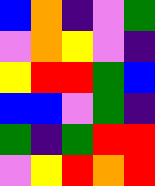[["blue", "orange", "indigo", "violet", "green"], ["violet", "orange", "yellow", "violet", "indigo"], ["yellow", "red", "red", "green", "blue"], ["blue", "blue", "violet", "green", "indigo"], ["green", "indigo", "green", "red", "red"], ["violet", "yellow", "red", "orange", "red"]]